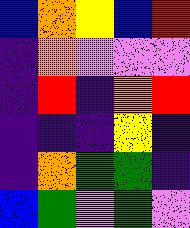[["blue", "orange", "yellow", "blue", "red"], ["indigo", "orange", "violet", "violet", "violet"], ["indigo", "red", "indigo", "orange", "red"], ["indigo", "indigo", "indigo", "yellow", "indigo"], ["indigo", "orange", "green", "green", "indigo"], ["blue", "green", "violet", "green", "violet"]]